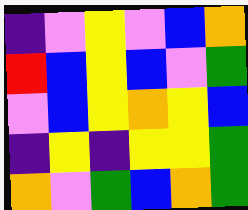[["indigo", "violet", "yellow", "violet", "blue", "orange"], ["red", "blue", "yellow", "blue", "violet", "green"], ["violet", "blue", "yellow", "orange", "yellow", "blue"], ["indigo", "yellow", "indigo", "yellow", "yellow", "green"], ["orange", "violet", "green", "blue", "orange", "green"]]